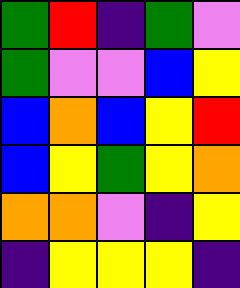[["green", "red", "indigo", "green", "violet"], ["green", "violet", "violet", "blue", "yellow"], ["blue", "orange", "blue", "yellow", "red"], ["blue", "yellow", "green", "yellow", "orange"], ["orange", "orange", "violet", "indigo", "yellow"], ["indigo", "yellow", "yellow", "yellow", "indigo"]]